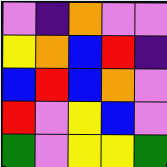[["violet", "indigo", "orange", "violet", "violet"], ["yellow", "orange", "blue", "red", "indigo"], ["blue", "red", "blue", "orange", "violet"], ["red", "violet", "yellow", "blue", "violet"], ["green", "violet", "yellow", "yellow", "green"]]